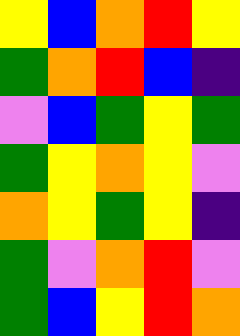[["yellow", "blue", "orange", "red", "yellow"], ["green", "orange", "red", "blue", "indigo"], ["violet", "blue", "green", "yellow", "green"], ["green", "yellow", "orange", "yellow", "violet"], ["orange", "yellow", "green", "yellow", "indigo"], ["green", "violet", "orange", "red", "violet"], ["green", "blue", "yellow", "red", "orange"]]